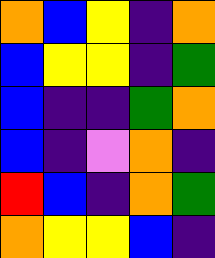[["orange", "blue", "yellow", "indigo", "orange"], ["blue", "yellow", "yellow", "indigo", "green"], ["blue", "indigo", "indigo", "green", "orange"], ["blue", "indigo", "violet", "orange", "indigo"], ["red", "blue", "indigo", "orange", "green"], ["orange", "yellow", "yellow", "blue", "indigo"]]